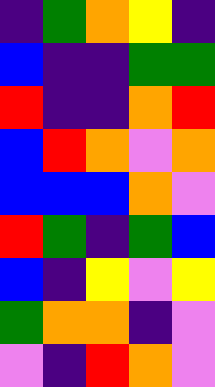[["indigo", "green", "orange", "yellow", "indigo"], ["blue", "indigo", "indigo", "green", "green"], ["red", "indigo", "indigo", "orange", "red"], ["blue", "red", "orange", "violet", "orange"], ["blue", "blue", "blue", "orange", "violet"], ["red", "green", "indigo", "green", "blue"], ["blue", "indigo", "yellow", "violet", "yellow"], ["green", "orange", "orange", "indigo", "violet"], ["violet", "indigo", "red", "orange", "violet"]]